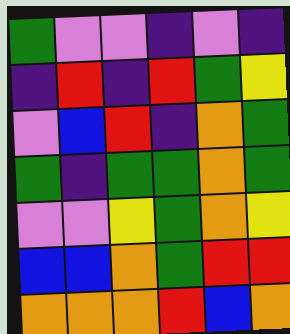[["green", "violet", "violet", "indigo", "violet", "indigo"], ["indigo", "red", "indigo", "red", "green", "yellow"], ["violet", "blue", "red", "indigo", "orange", "green"], ["green", "indigo", "green", "green", "orange", "green"], ["violet", "violet", "yellow", "green", "orange", "yellow"], ["blue", "blue", "orange", "green", "red", "red"], ["orange", "orange", "orange", "red", "blue", "orange"]]